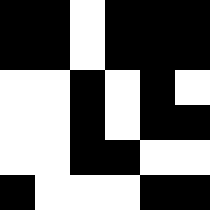[["black", "black", "white", "black", "black", "black"], ["black", "black", "white", "black", "black", "black"], ["white", "white", "black", "white", "black", "white"], ["white", "white", "black", "white", "black", "black"], ["white", "white", "black", "black", "white", "white"], ["black", "white", "white", "white", "black", "black"]]